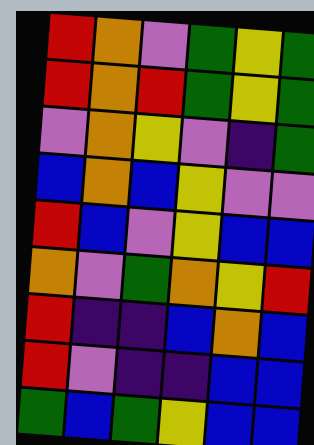[["red", "orange", "violet", "green", "yellow", "green"], ["red", "orange", "red", "green", "yellow", "green"], ["violet", "orange", "yellow", "violet", "indigo", "green"], ["blue", "orange", "blue", "yellow", "violet", "violet"], ["red", "blue", "violet", "yellow", "blue", "blue"], ["orange", "violet", "green", "orange", "yellow", "red"], ["red", "indigo", "indigo", "blue", "orange", "blue"], ["red", "violet", "indigo", "indigo", "blue", "blue"], ["green", "blue", "green", "yellow", "blue", "blue"]]